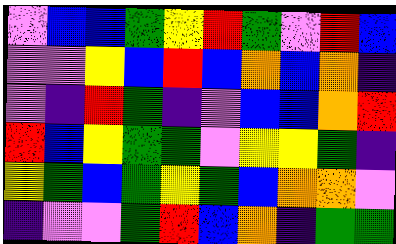[["violet", "blue", "blue", "green", "yellow", "red", "green", "violet", "red", "blue"], ["violet", "violet", "yellow", "blue", "red", "blue", "orange", "blue", "orange", "indigo"], ["violet", "indigo", "red", "green", "indigo", "violet", "blue", "blue", "orange", "red"], ["red", "blue", "yellow", "green", "green", "violet", "yellow", "yellow", "green", "indigo"], ["yellow", "green", "blue", "green", "yellow", "green", "blue", "orange", "orange", "violet"], ["indigo", "violet", "violet", "green", "red", "blue", "orange", "indigo", "green", "green"]]